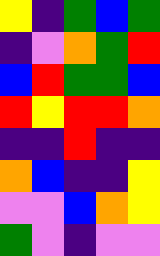[["yellow", "indigo", "green", "blue", "green"], ["indigo", "violet", "orange", "green", "red"], ["blue", "red", "green", "green", "blue"], ["red", "yellow", "red", "red", "orange"], ["indigo", "indigo", "red", "indigo", "indigo"], ["orange", "blue", "indigo", "indigo", "yellow"], ["violet", "violet", "blue", "orange", "yellow"], ["green", "violet", "indigo", "violet", "violet"]]